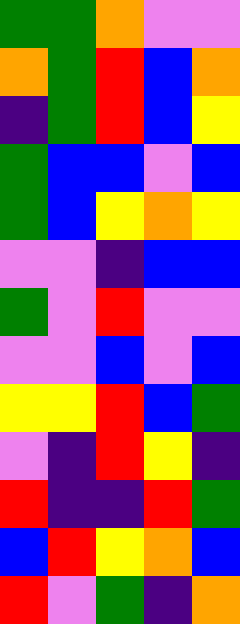[["green", "green", "orange", "violet", "violet"], ["orange", "green", "red", "blue", "orange"], ["indigo", "green", "red", "blue", "yellow"], ["green", "blue", "blue", "violet", "blue"], ["green", "blue", "yellow", "orange", "yellow"], ["violet", "violet", "indigo", "blue", "blue"], ["green", "violet", "red", "violet", "violet"], ["violet", "violet", "blue", "violet", "blue"], ["yellow", "yellow", "red", "blue", "green"], ["violet", "indigo", "red", "yellow", "indigo"], ["red", "indigo", "indigo", "red", "green"], ["blue", "red", "yellow", "orange", "blue"], ["red", "violet", "green", "indigo", "orange"]]